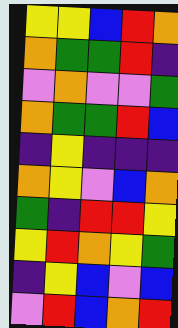[["yellow", "yellow", "blue", "red", "orange"], ["orange", "green", "green", "red", "indigo"], ["violet", "orange", "violet", "violet", "green"], ["orange", "green", "green", "red", "blue"], ["indigo", "yellow", "indigo", "indigo", "indigo"], ["orange", "yellow", "violet", "blue", "orange"], ["green", "indigo", "red", "red", "yellow"], ["yellow", "red", "orange", "yellow", "green"], ["indigo", "yellow", "blue", "violet", "blue"], ["violet", "red", "blue", "orange", "red"]]